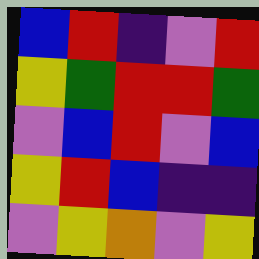[["blue", "red", "indigo", "violet", "red"], ["yellow", "green", "red", "red", "green"], ["violet", "blue", "red", "violet", "blue"], ["yellow", "red", "blue", "indigo", "indigo"], ["violet", "yellow", "orange", "violet", "yellow"]]